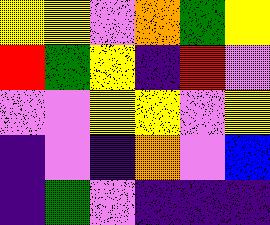[["yellow", "yellow", "violet", "orange", "green", "yellow"], ["red", "green", "yellow", "indigo", "red", "violet"], ["violet", "violet", "yellow", "yellow", "violet", "yellow"], ["indigo", "violet", "indigo", "orange", "violet", "blue"], ["indigo", "green", "violet", "indigo", "indigo", "indigo"]]